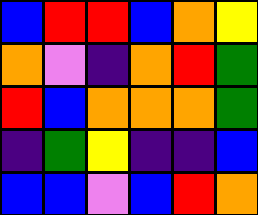[["blue", "red", "red", "blue", "orange", "yellow"], ["orange", "violet", "indigo", "orange", "red", "green"], ["red", "blue", "orange", "orange", "orange", "green"], ["indigo", "green", "yellow", "indigo", "indigo", "blue"], ["blue", "blue", "violet", "blue", "red", "orange"]]